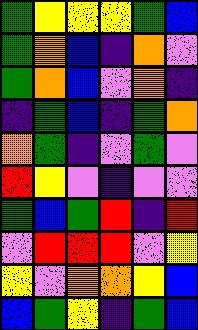[["green", "yellow", "yellow", "yellow", "green", "blue"], ["green", "orange", "blue", "indigo", "orange", "violet"], ["green", "orange", "blue", "violet", "orange", "indigo"], ["indigo", "green", "blue", "indigo", "green", "orange"], ["orange", "green", "indigo", "violet", "green", "violet"], ["red", "yellow", "violet", "indigo", "violet", "violet"], ["green", "blue", "green", "red", "indigo", "red"], ["violet", "red", "red", "red", "violet", "yellow"], ["yellow", "violet", "orange", "orange", "yellow", "blue"], ["blue", "green", "yellow", "indigo", "green", "blue"]]